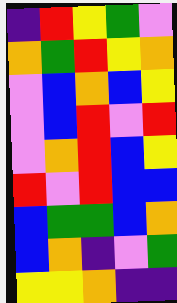[["indigo", "red", "yellow", "green", "violet"], ["orange", "green", "red", "yellow", "orange"], ["violet", "blue", "orange", "blue", "yellow"], ["violet", "blue", "red", "violet", "red"], ["violet", "orange", "red", "blue", "yellow"], ["red", "violet", "red", "blue", "blue"], ["blue", "green", "green", "blue", "orange"], ["blue", "orange", "indigo", "violet", "green"], ["yellow", "yellow", "orange", "indigo", "indigo"]]